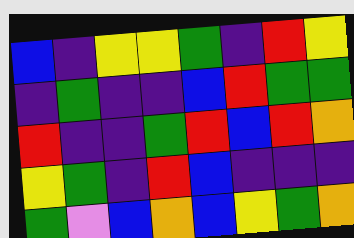[["blue", "indigo", "yellow", "yellow", "green", "indigo", "red", "yellow"], ["indigo", "green", "indigo", "indigo", "blue", "red", "green", "green"], ["red", "indigo", "indigo", "green", "red", "blue", "red", "orange"], ["yellow", "green", "indigo", "red", "blue", "indigo", "indigo", "indigo"], ["green", "violet", "blue", "orange", "blue", "yellow", "green", "orange"]]